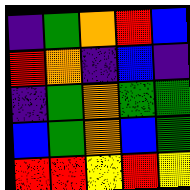[["indigo", "green", "orange", "red", "blue"], ["red", "orange", "indigo", "blue", "indigo"], ["indigo", "green", "orange", "green", "green"], ["blue", "green", "orange", "blue", "green"], ["red", "red", "yellow", "red", "yellow"]]